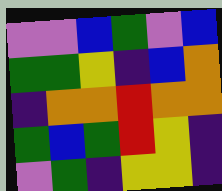[["violet", "violet", "blue", "green", "violet", "blue"], ["green", "green", "yellow", "indigo", "blue", "orange"], ["indigo", "orange", "orange", "red", "orange", "orange"], ["green", "blue", "green", "red", "yellow", "indigo"], ["violet", "green", "indigo", "yellow", "yellow", "indigo"]]